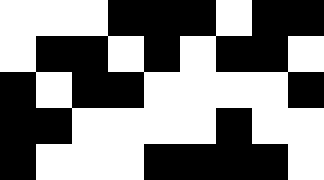[["white", "white", "white", "black", "black", "black", "white", "black", "black"], ["white", "black", "black", "white", "black", "white", "black", "black", "white"], ["black", "white", "black", "black", "white", "white", "white", "white", "black"], ["black", "black", "white", "white", "white", "white", "black", "white", "white"], ["black", "white", "white", "white", "black", "black", "black", "black", "white"]]